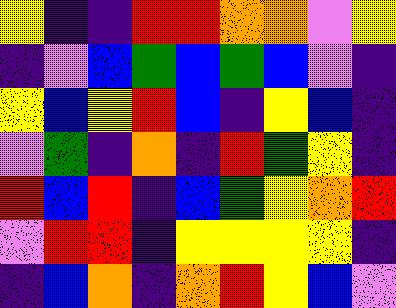[["yellow", "indigo", "indigo", "red", "red", "orange", "orange", "violet", "yellow"], ["indigo", "violet", "blue", "green", "blue", "green", "blue", "violet", "indigo"], ["yellow", "blue", "yellow", "red", "blue", "indigo", "yellow", "blue", "indigo"], ["violet", "green", "indigo", "orange", "indigo", "red", "green", "yellow", "indigo"], ["red", "blue", "red", "indigo", "blue", "green", "yellow", "orange", "red"], ["violet", "red", "red", "indigo", "yellow", "yellow", "yellow", "yellow", "indigo"], ["indigo", "blue", "orange", "indigo", "orange", "red", "yellow", "blue", "violet"]]